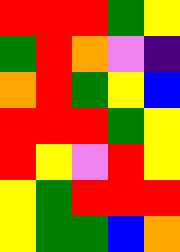[["red", "red", "red", "green", "yellow"], ["green", "red", "orange", "violet", "indigo"], ["orange", "red", "green", "yellow", "blue"], ["red", "red", "red", "green", "yellow"], ["red", "yellow", "violet", "red", "yellow"], ["yellow", "green", "red", "red", "red"], ["yellow", "green", "green", "blue", "orange"]]